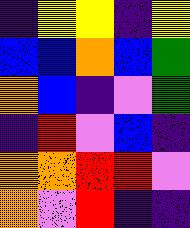[["indigo", "yellow", "yellow", "indigo", "yellow"], ["blue", "blue", "orange", "blue", "green"], ["orange", "blue", "indigo", "violet", "green"], ["indigo", "red", "violet", "blue", "indigo"], ["orange", "orange", "red", "red", "violet"], ["orange", "violet", "red", "indigo", "indigo"]]